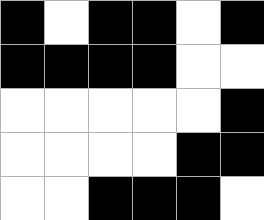[["black", "white", "black", "black", "white", "black"], ["black", "black", "black", "black", "white", "white"], ["white", "white", "white", "white", "white", "black"], ["white", "white", "white", "white", "black", "black"], ["white", "white", "black", "black", "black", "white"]]